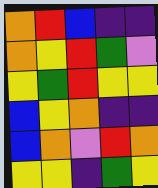[["orange", "red", "blue", "indigo", "indigo"], ["orange", "yellow", "red", "green", "violet"], ["yellow", "green", "red", "yellow", "yellow"], ["blue", "yellow", "orange", "indigo", "indigo"], ["blue", "orange", "violet", "red", "orange"], ["yellow", "yellow", "indigo", "green", "yellow"]]